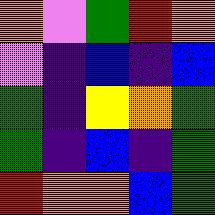[["orange", "violet", "green", "red", "orange"], ["violet", "indigo", "blue", "indigo", "blue"], ["green", "indigo", "yellow", "orange", "green"], ["green", "indigo", "blue", "indigo", "green"], ["red", "orange", "orange", "blue", "green"]]